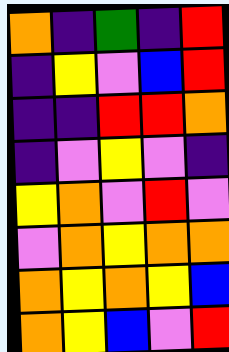[["orange", "indigo", "green", "indigo", "red"], ["indigo", "yellow", "violet", "blue", "red"], ["indigo", "indigo", "red", "red", "orange"], ["indigo", "violet", "yellow", "violet", "indigo"], ["yellow", "orange", "violet", "red", "violet"], ["violet", "orange", "yellow", "orange", "orange"], ["orange", "yellow", "orange", "yellow", "blue"], ["orange", "yellow", "blue", "violet", "red"]]